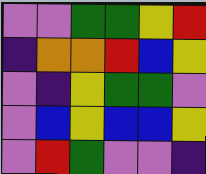[["violet", "violet", "green", "green", "yellow", "red"], ["indigo", "orange", "orange", "red", "blue", "yellow"], ["violet", "indigo", "yellow", "green", "green", "violet"], ["violet", "blue", "yellow", "blue", "blue", "yellow"], ["violet", "red", "green", "violet", "violet", "indigo"]]